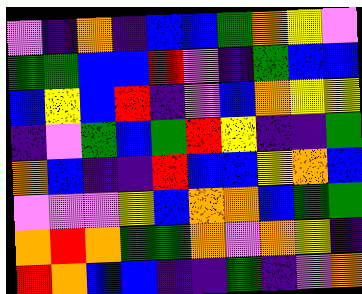[["violet", "indigo", "orange", "indigo", "blue", "blue", "green", "orange", "yellow", "violet"], ["green", "green", "blue", "blue", "red", "violet", "indigo", "green", "blue", "blue"], ["blue", "yellow", "blue", "red", "indigo", "violet", "blue", "orange", "yellow", "yellow"], ["indigo", "violet", "green", "blue", "green", "red", "yellow", "indigo", "indigo", "green"], ["orange", "blue", "indigo", "indigo", "red", "blue", "blue", "yellow", "orange", "blue"], ["violet", "violet", "violet", "yellow", "blue", "orange", "orange", "blue", "green", "green"], ["orange", "red", "orange", "green", "green", "orange", "violet", "orange", "yellow", "indigo"], ["red", "orange", "blue", "blue", "indigo", "indigo", "green", "indigo", "violet", "orange"]]